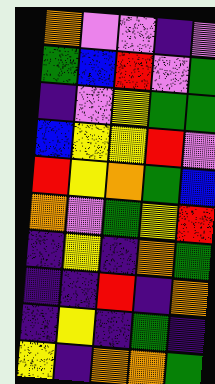[["orange", "violet", "violet", "indigo", "violet"], ["green", "blue", "red", "violet", "green"], ["indigo", "violet", "yellow", "green", "green"], ["blue", "yellow", "yellow", "red", "violet"], ["red", "yellow", "orange", "green", "blue"], ["orange", "violet", "green", "yellow", "red"], ["indigo", "yellow", "indigo", "orange", "green"], ["indigo", "indigo", "red", "indigo", "orange"], ["indigo", "yellow", "indigo", "green", "indigo"], ["yellow", "indigo", "orange", "orange", "green"]]